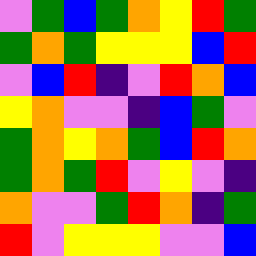[["violet", "green", "blue", "green", "orange", "yellow", "red", "green"], ["green", "orange", "green", "yellow", "yellow", "yellow", "blue", "red"], ["violet", "blue", "red", "indigo", "violet", "red", "orange", "blue"], ["yellow", "orange", "violet", "violet", "indigo", "blue", "green", "violet"], ["green", "orange", "yellow", "orange", "green", "blue", "red", "orange"], ["green", "orange", "green", "red", "violet", "yellow", "violet", "indigo"], ["orange", "violet", "violet", "green", "red", "orange", "indigo", "green"], ["red", "violet", "yellow", "yellow", "yellow", "violet", "violet", "blue"]]